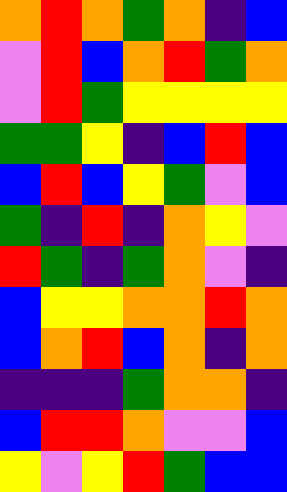[["orange", "red", "orange", "green", "orange", "indigo", "blue"], ["violet", "red", "blue", "orange", "red", "green", "orange"], ["violet", "red", "green", "yellow", "yellow", "yellow", "yellow"], ["green", "green", "yellow", "indigo", "blue", "red", "blue"], ["blue", "red", "blue", "yellow", "green", "violet", "blue"], ["green", "indigo", "red", "indigo", "orange", "yellow", "violet"], ["red", "green", "indigo", "green", "orange", "violet", "indigo"], ["blue", "yellow", "yellow", "orange", "orange", "red", "orange"], ["blue", "orange", "red", "blue", "orange", "indigo", "orange"], ["indigo", "indigo", "indigo", "green", "orange", "orange", "indigo"], ["blue", "red", "red", "orange", "violet", "violet", "blue"], ["yellow", "violet", "yellow", "red", "green", "blue", "blue"]]